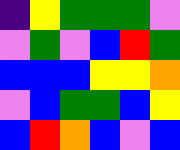[["indigo", "yellow", "green", "green", "green", "violet"], ["violet", "green", "violet", "blue", "red", "green"], ["blue", "blue", "blue", "yellow", "yellow", "orange"], ["violet", "blue", "green", "green", "blue", "yellow"], ["blue", "red", "orange", "blue", "violet", "blue"]]